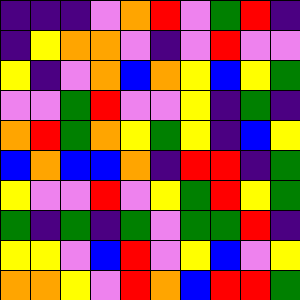[["indigo", "indigo", "indigo", "violet", "orange", "red", "violet", "green", "red", "indigo"], ["indigo", "yellow", "orange", "orange", "violet", "indigo", "violet", "red", "violet", "violet"], ["yellow", "indigo", "violet", "orange", "blue", "orange", "yellow", "blue", "yellow", "green"], ["violet", "violet", "green", "red", "violet", "violet", "yellow", "indigo", "green", "indigo"], ["orange", "red", "green", "orange", "yellow", "green", "yellow", "indigo", "blue", "yellow"], ["blue", "orange", "blue", "blue", "orange", "indigo", "red", "red", "indigo", "green"], ["yellow", "violet", "violet", "red", "violet", "yellow", "green", "red", "yellow", "green"], ["green", "indigo", "green", "indigo", "green", "violet", "green", "green", "red", "indigo"], ["yellow", "yellow", "violet", "blue", "red", "violet", "yellow", "blue", "violet", "yellow"], ["orange", "orange", "yellow", "violet", "red", "orange", "blue", "red", "red", "green"]]